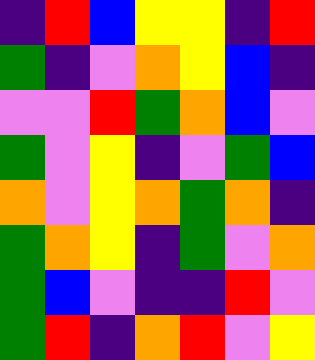[["indigo", "red", "blue", "yellow", "yellow", "indigo", "red"], ["green", "indigo", "violet", "orange", "yellow", "blue", "indigo"], ["violet", "violet", "red", "green", "orange", "blue", "violet"], ["green", "violet", "yellow", "indigo", "violet", "green", "blue"], ["orange", "violet", "yellow", "orange", "green", "orange", "indigo"], ["green", "orange", "yellow", "indigo", "green", "violet", "orange"], ["green", "blue", "violet", "indigo", "indigo", "red", "violet"], ["green", "red", "indigo", "orange", "red", "violet", "yellow"]]